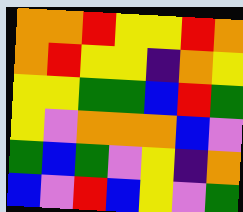[["orange", "orange", "red", "yellow", "yellow", "red", "orange"], ["orange", "red", "yellow", "yellow", "indigo", "orange", "yellow"], ["yellow", "yellow", "green", "green", "blue", "red", "green"], ["yellow", "violet", "orange", "orange", "orange", "blue", "violet"], ["green", "blue", "green", "violet", "yellow", "indigo", "orange"], ["blue", "violet", "red", "blue", "yellow", "violet", "green"]]